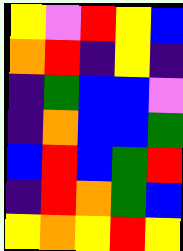[["yellow", "violet", "red", "yellow", "blue"], ["orange", "red", "indigo", "yellow", "indigo"], ["indigo", "green", "blue", "blue", "violet"], ["indigo", "orange", "blue", "blue", "green"], ["blue", "red", "blue", "green", "red"], ["indigo", "red", "orange", "green", "blue"], ["yellow", "orange", "yellow", "red", "yellow"]]